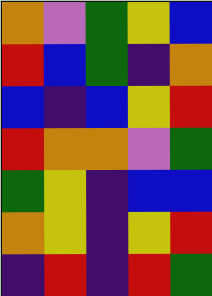[["orange", "violet", "green", "yellow", "blue"], ["red", "blue", "green", "indigo", "orange"], ["blue", "indigo", "blue", "yellow", "red"], ["red", "orange", "orange", "violet", "green"], ["green", "yellow", "indigo", "blue", "blue"], ["orange", "yellow", "indigo", "yellow", "red"], ["indigo", "red", "indigo", "red", "green"]]